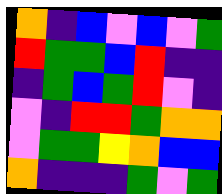[["orange", "indigo", "blue", "violet", "blue", "violet", "green"], ["red", "green", "green", "blue", "red", "indigo", "indigo"], ["indigo", "green", "blue", "green", "red", "violet", "indigo"], ["violet", "indigo", "red", "red", "green", "orange", "orange"], ["violet", "green", "green", "yellow", "orange", "blue", "blue"], ["orange", "indigo", "indigo", "indigo", "green", "violet", "green"]]